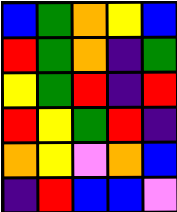[["blue", "green", "orange", "yellow", "blue"], ["red", "green", "orange", "indigo", "green"], ["yellow", "green", "red", "indigo", "red"], ["red", "yellow", "green", "red", "indigo"], ["orange", "yellow", "violet", "orange", "blue"], ["indigo", "red", "blue", "blue", "violet"]]